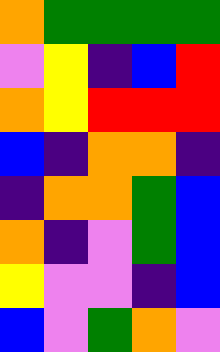[["orange", "green", "green", "green", "green"], ["violet", "yellow", "indigo", "blue", "red"], ["orange", "yellow", "red", "red", "red"], ["blue", "indigo", "orange", "orange", "indigo"], ["indigo", "orange", "orange", "green", "blue"], ["orange", "indigo", "violet", "green", "blue"], ["yellow", "violet", "violet", "indigo", "blue"], ["blue", "violet", "green", "orange", "violet"]]